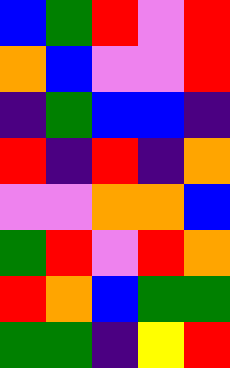[["blue", "green", "red", "violet", "red"], ["orange", "blue", "violet", "violet", "red"], ["indigo", "green", "blue", "blue", "indigo"], ["red", "indigo", "red", "indigo", "orange"], ["violet", "violet", "orange", "orange", "blue"], ["green", "red", "violet", "red", "orange"], ["red", "orange", "blue", "green", "green"], ["green", "green", "indigo", "yellow", "red"]]